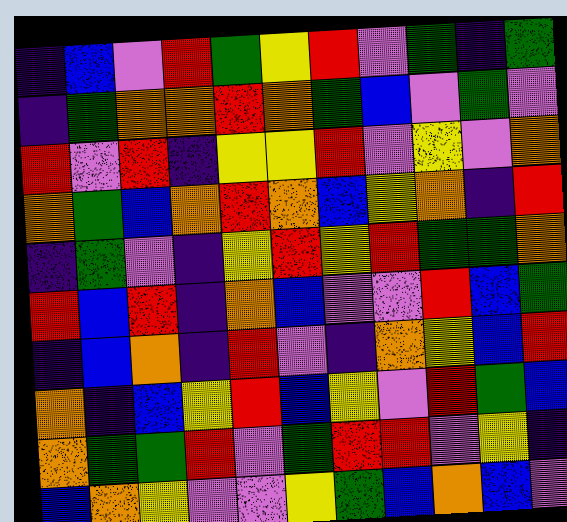[["indigo", "blue", "violet", "red", "green", "yellow", "red", "violet", "green", "indigo", "green"], ["indigo", "green", "orange", "orange", "red", "orange", "green", "blue", "violet", "green", "violet"], ["red", "violet", "red", "indigo", "yellow", "yellow", "red", "violet", "yellow", "violet", "orange"], ["orange", "green", "blue", "orange", "red", "orange", "blue", "yellow", "orange", "indigo", "red"], ["indigo", "green", "violet", "indigo", "yellow", "red", "yellow", "red", "green", "green", "orange"], ["red", "blue", "red", "indigo", "orange", "blue", "violet", "violet", "red", "blue", "green"], ["indigo", "blue", "orange", "indigo", "red", "violet", "indigo", "orange", "yellow", "blue", "red"], ["orange", "indigo", "blue", "yellow", "red", "blue", "yellow", "violet", "red", "green", "blue"], ["orange", "green", "green", "red", "violet", "green", "red", "red", "violet", "yellow", "indigo"], ["blue", "orange", "yellow", "violet", "violet", "yellow", "green", "blue", "orange", "blue", "violet"]]